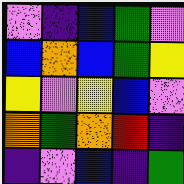[["violet", "indigo", "blue", "green", "violet"], ["blue", "orange", "blue", "green", "yellow"], ["yellow", "violet", "yellow", "blue", "violet"], ["orange", "green", "orange", "red", "indigo"], ["indigo", "violet", "blue", "indigo", "green"]]